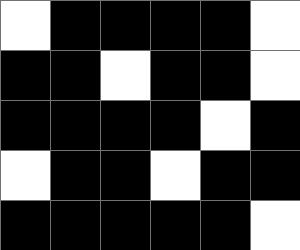[["white", "black", "black", "black", "black", "white"], ["black", "black", "white", "black", "black", "white"], ["black", "black", "black", "black", "white", "black"], ["white", "black", "black", "white", "black", "black"], ["black", "black", "black", "black", "black", "white"]]